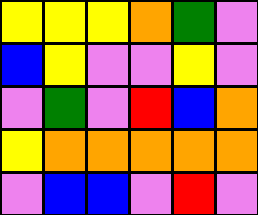[["yellow", "yellow", "yellow", "orange", "green", "violet"], ["blue", "yellow", "violet", "violet", "yellow", "violet"], ["violet", "green", "violet", "red", "blue", "orange"], ["yellow", "orange", "orange", "orange", "orange", "orange"], ["violet", "blue", "blue", "violet", "red", "violet"]]